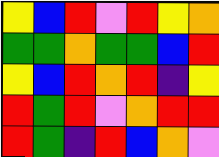[["yellow", "blue", "red", "violet", "red", "yellow", "orange"], ["green", "green", "orange", "green", "green", "blue", "red"], ["yellow", "blue", "red", "orange", "red", "indigo", "yellow"], ["red", "green", "red", "violet", "orange", "red", "red"], ["red", "green", "indigo", "red", "blue", "orange", "violet"]]